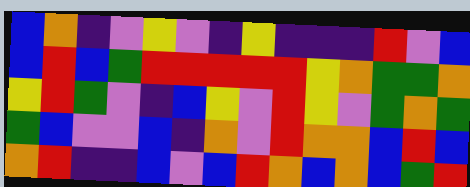[["blue", "orange", "indigo", "violet", "yellow", "violet", "indigo", "yellow", "indigo", "indigo", "indigo", "red", "violet", "blue"], ["blue", "red", "blue", "green", "red", "red", "red", "red", "red", "yellow", "orange", "green", "green", "orange"], ["yellow", "red", "green", "violet", "indigo", "blue", "yellow", "violet", "red", "yellow", "violet", "green", "orange", "green"], ["green", "blue", "violet", "violet", "blue", "indigo", "orange", "violet", "red", "orange", "orange", "blue", "red", "blue"], ["orange", "red", "indigo", "indigo", "blue", "violet", "blue", "red", "orange", "blue", "orange", "blue", "green", "red"]]